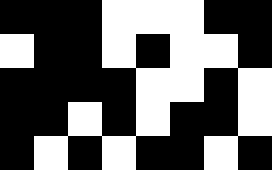[["black", "black", "black", "white", "white", "white", "black", "black"], ["white", "black", "black", "white", "black", "white", "white", "black"], ["black", "black", "black", "black", "white", "white", "black", "white"], ["black", "black", "white", "black", "white", "black", "black", "white"], ["black", "white", "black", "white", "black", "black", "white", "black"]]